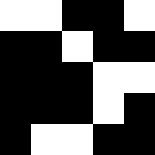[["white", "white", "black", "black", "white"], ["black", "black", "white", "black", "black"], ["black", "black", "black", "white", "white"], ["black", "black", "black", "white", "black"], ["black", "white", "white", "black", "black"]]